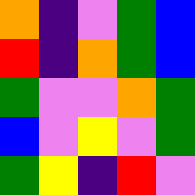[["orange", "indigo", "violet", "green", "blue"], ["red", "indigo", "orange", "green", "blue"], ["green", "violet", "violet", "orange", "green"], ["blue", "violet", "yellow", "violet", "green"], ["green", "yellow", "indigo", "red", "violet"]]